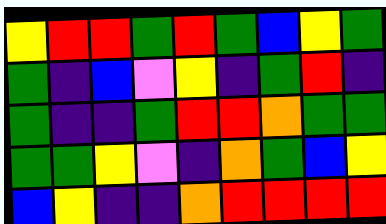[["yellow", "red", "red", "green", "red", "green", "blue", "yellow", "green"], ["green", "indigo", "blue", "violet", "yellow", "indigo", "green", "red", "indigo"], ["green", "indigo", "indigo", "green", "red", "red", "orange", "green", "green"], ["green", "green", "yellow", "violet", "indigo", "orange", "green", "blue", "yellow"], ["blue", "yellow", "indigo", "indigo", "orange", "red", "red", "red", "red"]]